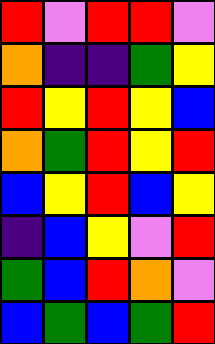[["red", "violet", "red", "red", "violet"], ["orange", "indigo", "indigo", "green", "yellow"], ["red", "yellow", "red", "yellow", "blue"], ["orange", "green", "red", "yellow", "red"], ["blue", "yellow", "red", "blue", "yellow"], ["indigo", "blue", "yellow", "violet", "red"], ["green", "blue", "red", "orange", "violet"], ["blue", "green", "blue", "green", "red"]]